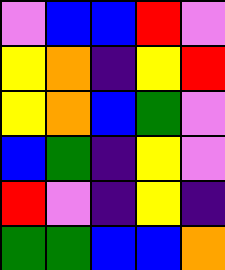[["violet", "blue", "blue", "red", "violet"], ["yellow", "orange", "indigo", "yellow", "red"], ["yellow", "orange", "blue", "green", "violet"], ["blue", "green", "indigo", "yellow", "violet"], ["red", "violet", "indigo", "yellow", "indigo"], ["green", "green", "blue", "blue", "orange"]]